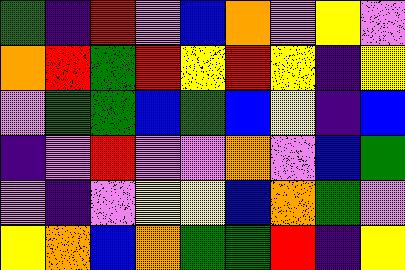[["green", "indigo", "red", "violet", "blue", "orange", "violet", "yellow", "violet"], ["orange", "red", "green", "red", "yellow", "red", "yellow", "indigo", "yellow"], ["violet", "green", "green", "blue", "green", "blue", "yellow", "indigo", "blue"], ["indigo", "violet", "red", "violet", "violet", "orange", "violet", "blue", "green"], ["violet", "indigo", "violet", "yellow", "yellow", "blue", "orange", "green", "violet"], ["yellow", "orange", "blue", "orange", "green", "green", "red", "indigo", "yellow"]]